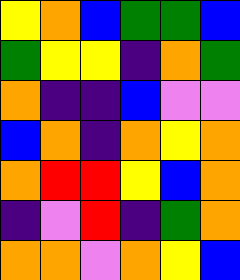[["yellow", "orange", "blue", "green", "green", "blue"], ["green", "yellow", "yellow", "indigo", "orange", "green"], ["orange", "indigo", "indigo", "blue", "violet", "violet"], ["blue", "orange", "indigo", "orange", "yellow", "orange"], ["orange", "red", "red", "yellow", "blue", "orange"], ["indigo", "violet", "red", "indigo", "green", "orange"], ["orange", "orange", "violet", "orange", "yellow", "blue"]]